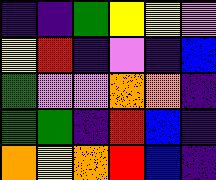[["indigo", "indigo", "green", "yellow", "yellow", "violet"], ["yellow", "red", "indigo", "violet", "indigo", "blue"], ["green", "violet", "violet", "orange", "orange", "indigo"], ["green", "green", "indigo", "red", "blue", "indigo"], ["orange", "yellow", "orange", "red", "blue", "indigo"]]